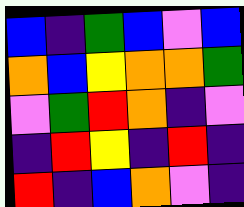[["blue", "indigo", "green", "blue", "violet", "blue"], ["orange", "blue", "yellow", "orange", "orange", "green"], ["violet", "green", "red", "orange", "indigo", "violet"], ["indigo", "red", "yellow", "indigo", "red", "indigo"], ["red", "indigo", "blue", "orange", "violet", "indigo"]]